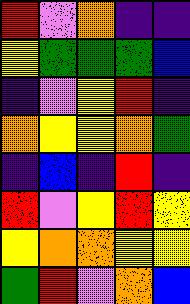[["red", "violet", "orange", "indigo", "indigo"], ["yellow", "green", "green", "green", "blue"], ["indigo", "violet", "yellow", "red", "indigo"], ["orange", "yellow", "yellow", "orange", "green"], ["indigo", "blue", "indigo", "red", "indigo"], ["red", "violet", "yellow", "red", "yellow"], ["yellow", "orange", "orange", "yellow", "yellow"], ["green", "red", "violet", "orange", "blue"]]